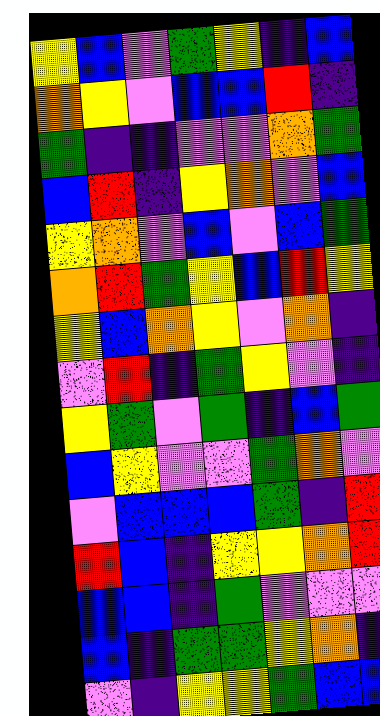[["yellow", "blue", "violet", "green", "yellow", "indigo", "blue"], ["orange", "yellow", "violet", "blue", "blue", "red", "indigo"], ["green", "indigo", "indigo", "violet", "violet", "orange", "green"], ["blue", "red", "indigo", "yellow", "orange", "violet", "blue"], ["yellow", "orange", "violet", "blue", "violet", "blue", "green"], ["orange", "red", "green", "yellow", "blue", "red", "yellow"], ["yellow", "blue", "orange", "yellow", "violet", "orange", "indigo"], ["violet", "red", "indigo", "green", "yellow", "violet", "indigo"], ["yellow", "green", "violet", "green", "indigo", "blue", "green"], ["blue", "yellow", "violet", "violet", "green", "orange", "violet"], ["violet", "blue", "blue", "blue", "green", "indigo", "red"], ["red", "blue", "indigo", "yellow", "yellow", "orange", "red"], ["blue", "blue", "indigo", "green", "violet", "violet", "violet"], ["blue", "indigo", "green", "green", "yellow", "orange", "indigo"], ["violet", "indigo", "yellow", "yellow", "green", "blue", "blue"]]